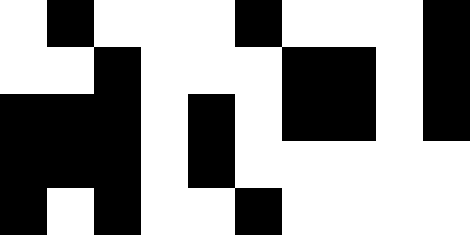[["white", "black", "white", "white", "white", "black", "white", "white", "white", "black"], ["white", "white", "black", "white", "white", "white", "black", "black", "white", "black"], ["black", "black", "black", "white", "black", "white", "black", "black", "white", "black"], ["black", "black", "black", "white", "black", "white", "white", "white", "white", "white"], ["black", "white", "black", "white", "white", "black", "white", "white", "white", "white"]]